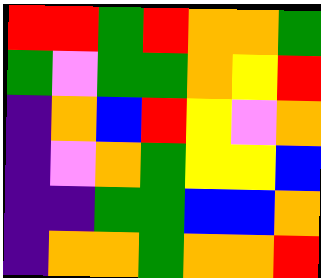[["red", "red", "green", "red", "orange", "orange", "green"], ["green", "violet", "green", "green", "orange", "yellow", "red"], ["indigo", "orange", "blue", "red", "yellow", "violet", "orange"], ["indigo", "violet", "orange", "green", "yellow", "yellow", "blue"], ["indigo", "indigo", "green", "green", "blue", "blue", "orange"], ["indigo", "orange", "orange", "green", "orange", "orange", "red"]]